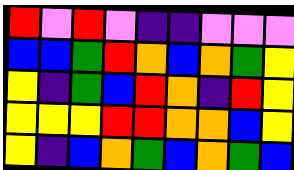[["red", "violet", "red", "violet", "indigo", "indigo", "violet", "violet", "violet"], ["blue", "blue", "green", "red", "orange", "blue", "orange", "green", "yellow"], ["yellow", "indigo", "green", "blue", "red", "orange", "indigo", "red", "yellow"], ["yellow", "yellow", "yellow", "red", "red", "orange", "orange", "blue", "yellow"], ["yellow", "indigo", "blue", "orange", "green", "blue", "orange", "green", "blue"]]